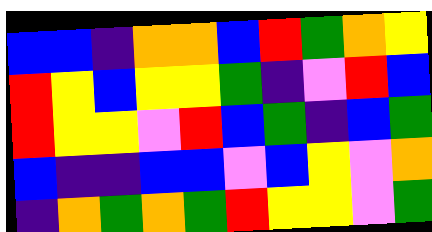[["blue", "blue", "indigo", "orange", "orange", "blue", "red", "green", "orange", "yellow"], ["red", "yellow", "blue", "yellow", "yellow", "green", "indigo", "violet", "red", "blue"], ["red", "yellow", "yellow", "violet", "red", "blue", "green", "indigo", "blue", "green"], ["blue", "indigo", "indigo", "blue", "blue", "violet", "blue", "yellow", "violet", "orange"], ["indigo", "orange", "green", "orange", "green", "red", "yellow", "yellow", "violet", "green"]]